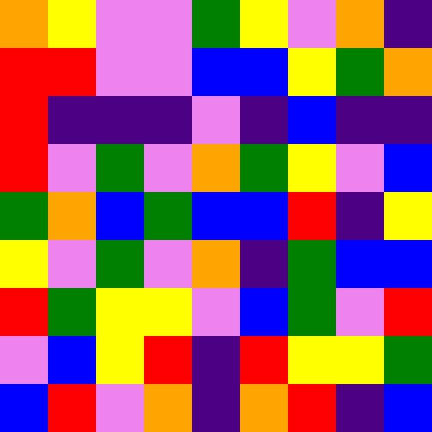[["orange", "yellow", "violet", "violet", "green", "yellow", "violet", "orange", "indigo"], ["red", "red", "violet", "violet", "blue", "blue", "yellow", "green", "orange"], ["red", "indigo", "indigo", "indigo", "violet", "indigo", "blue", "indigo", "indigo"], ["red", "violet", "green", "violet", "orange", "green", "yellow", "violet", "blue"], ["green", "orange", "blue", "green", "blue", "blue", "red", "indigo", "yellow"], ["yellow", "violet", "green", "violet", "orange", "indigo", "green", "blue", "blue"], ["red", "green", "yellow", "yellow", "violet", "blue", "green", "violet", "red"], ["violet", "blue", "yellow", "red", "indigo", "red", "yellow", "yellow", "green"], ["blue", "red", "violet", "orange", "indigo", "orange", "red", "indigo", "blue"]]